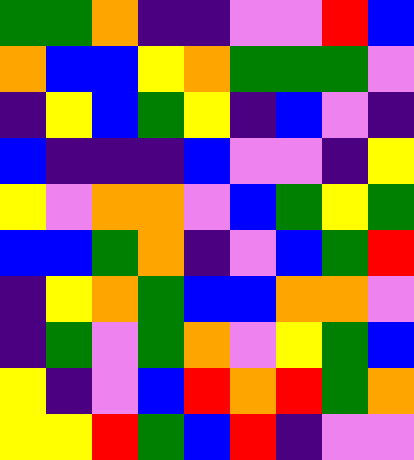[["green", "green", "orange", "indigo", "indigo", "violet", "violet", "red", "blue"], ["orange", "blue", "blue", "yellow", "orange", "green", "green", "green", "violet"], ["indigo", "yellow", "blue", "green", "yellow", "indigo", "blue", "violet", "indigo"], ["blue", "indigo", "indigo", "indigo", "blue", "violet", "violet", "indigo", "yellow"], ["yellow", "violet", "orange", "orange", "violet", "blue", "green", "yellow", "green"], ["blue", "blue", "green", "orange", "indigo", "violet", "blue", "green", "red"], ["indigo", "yellow", "orange", "green", "blue", "blue", "orange", "orange", "violet"], ["indigo", "green", "violet", "green", "orange", "violet", "yellow", "green", "blue"], ["yellow", "indigo", "violet", "blue", "red", "orange", "red", "green", "orange"], ["yellow", "yellow", "red", "green", "blue", "red", "indigo", "violet", "violet"]]